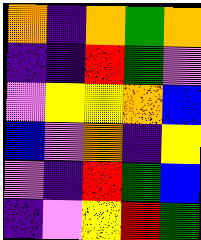[["orange", "indigo", "orange", "green", "orange"], ["indigo", "indigo", "red", "green", "violet"], ["violet", "yellow", "yellow", "orange", "blue"], ["blue", "violet", "orange", "indigo", "yellow"], ["violet", "indigo", "red", "green", "blue"], ["indigo", "violet", "yellow", "red", "green"]]